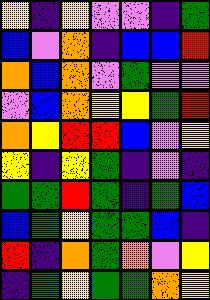[["yellow", "indigo", "yellow", "violet", "violet", "indigo", "green"], ["blue", "violet", "orange", "indigo", "blue", "blue", "red"], ["orange", "blue", "orange", "violet", "green", "violet", "violet"], ["violet", "blue", "orange", "yellow", "yellow", "green", "red"], ["orange", "yellow", "red", "red", "blue", "violet", "yellow"], ["yellow", "indigo", "yellow", "green", "indigo", "violet", "indigo"], ["green", "green", "red", "green", "indigo", "green", "blue"], ["blue", "green", "yellow", "green", "green", "blue", "indigo"], ["red", "indigo", "orange", "green", "orange", "violet", "yellow"], ["indigo", "green", "yellow", "green", "green", "orange", "yellow"]]